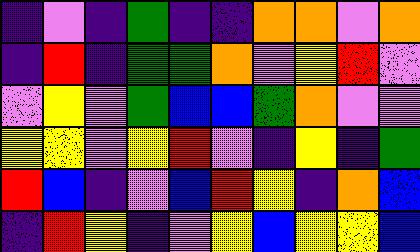[["indigo", "violet", "indigo", "green", "indigo", "indigo", "orange", "orange", "violet", "orange"], ["indigo", "red", "indigo", "green", "green", "orange", "violet", "yellow", "red", "violet"], ["violet", "yellow", "violet", "green", "blue", "blue", "green", "orange", "violet", "violet"], ["yellow", "yellow", "violet", "yellow", "red", "violet", "indigo", "yellow", "indigo", "green"], ["red", "blue", "indigo", "violet", "blue", "red", "yellow", "indigo", "orange", "blue"], ["indigo", "red", "yellow", "indigo", "violet", "yellow", "blue", "yellow", "yellow", "blue"]]